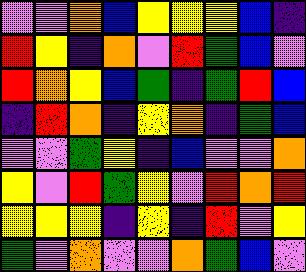[["violet", "violet", "orange", "blue", "yellow", "yellow", "yellow", "blue", "indigo"], ["red", "yellow", "indigo", "orange", "violet", "red", "green", "blue", "violet"], ["red", "orange", "yellow", "blue", "green", "indigo", "green", "red", "blue"], ["indigo", "red", "orange", "indigo", "yellow", "orange", "indigo", "green", "blue"], ["violet", "violet", "green", "yellow", "indigo", "blue", "violet", "violet", "orange"], ["yellow", "violet", "red", "green", "yellow", "violet", "red", "orange", "red"], ["yellow", "yellow", "yellow", "indigo", "yellow", "indigo", "red", "violet", "yellow"], ["green", "violet", "orange", "violet", "violet", "orange", "green", "blue", "violet"]]